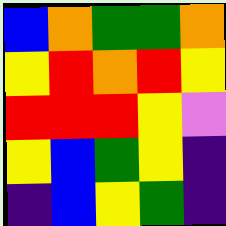[["blue", "orange", "green", "green", "orange"], ["yellow", "red", "orange", "red", "yellow"], ["red", "red", "red", "yellow", "violet"], ["yellow", "blue", "green", "yellow", "indigo"], ["indigo", "blue", "yellow", "green", "indigo"]]